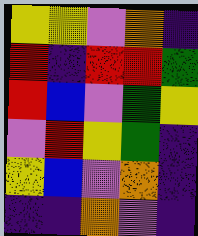[["yellow", "yellow", "violet", "orange", "indigo"], ["red", "indigo", "red", "red", "green"], ["red", "blue", "violet", "green", "yellow"], ["violet", "red", "yellow", "green", "indigo"], ["yellow", "blue", "violet", "orange", "indigo"], ["indigo", "indigo", "orange", "violet", "indigo"]]